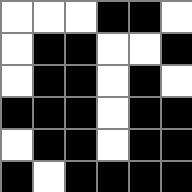[["white", "white", "white", "black", "black", "white"], ["white", "black", "black", "white", "white", "black"], ["white", "black", "black", "white", "black", "white"], ["black", "black", "black", "white", "black", "black"], ["white", "black", "black", "white", "black", "black"], ["black", "white", "black", "black", "black", "black"]]